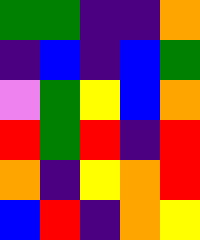[["green", "green", "indigo", "indigo", "orange"], ["indigo", "blue", "indigo", "blue", "green"], ["violet", "green", "yellow", "blue", "orange"], ["red", "green", "red", "indigo", "red"], ["orange", "indigo", "yellow", "orange", "red"], ["blue", "red", "indigo", "orange", "yellow"]]